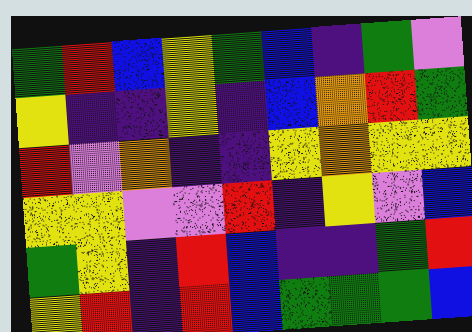[["green", "red", "blue", "yellow", "green", "blue", "indigo", "green", "violet"], ["yellow", "indigo", "indigo", "yellow", "indigo", "blue", "orange", "red", "green"], ["red", "violet", "orange", "indigo", "indigo", "yellow", "orange", "yellow", "yellow"], ["yellow", "yellow", "violet", "violet", "red", "indigo", "yellow", "violet", "blue"], ["green", "yellow", "indigo", "red", "blue", "indigo", "indigo", "green", "red"], ["yellow", "red", "indigo", "red", "blue", "green", "green", "green", "blue"]]